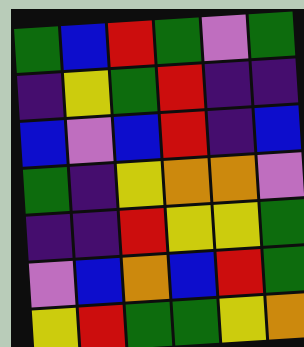[["green", "blue", "red", "green", "violet", "green"], ["indigo", "yellow", "green", "red", "indigo", "indigo"], ["blue", "violet", "blue", "red", "indigo", "blue"], ["green", "indigo", "yellow", "orange", "orange", "violet"], ["indigo", "indigo", "red", "yellow", "yellow", "green"], ["violet", "blue", "orange", "blue", "red", "green"], ["yellow", "red", "green", "green", "yellow", "orange"]]